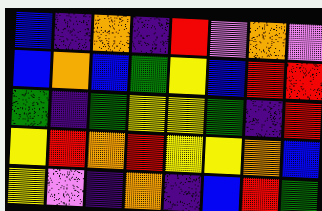[["blue", "indigo", "orange", "indigo", "red", "violet", "orange", "violet"], ["blue", "orange", "blue", "green", "yellow", "blue", "red", "red"], ["green", "indigo", "green", "yellow", "yellow", "green", "indigo", "red"], ["yellow", "red", "orange", "red", "yellow", "yellow", "orange", "blue"], ["yellow", "violet", "indigo", "orange", "indigo", "blue", "red", "green"]]